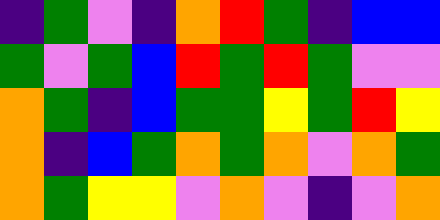[["indigo", "green", "violet", "indigo", "orange", "red", "green", "indigo", "blue", "blue"], ["green", "violet", "green", "blue", "red", "green", "red", "green", "violet", "violet"], ["orange", "green", "indigo", "blue", "green", "green", "yellow", "green", "red", "yellow"], ["orange", "indigo", "blue", "green", "orange", "green", "orange", "violet", "orange", "green"], ["orange", "green", "yellow", "yellow", "violet", "orange", "violet", "indigo", "violet", "orange"]]